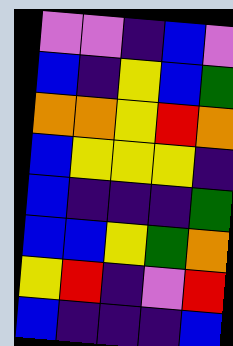[["violet", "violet", "indigo", "blue", "violet"], ["blue", "indigo", "yellow", "blue", "green"], ["orange", "orange", "yellow", "red", "orange"], ["blue", "yellow", "yellow", "yellow", "indigo"], ["blue", "indigo", "indigo", "indigo", "green"], ["blue", "blue", "yellow", "green", "orange"], ["yellow", "red", "indigo", "violet", "red"], ["blue", "indigo", "indigo", "indigo", "blue"]]